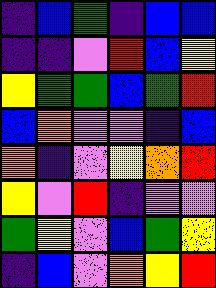[["indigo", "blue", "green", "indigo", "blue", "blue"], ["indigo", "indigo", "violet", "red", "blue", "yellow"], ["yellow", "green", "green", "blue", "green", "red"], ["blue", "orange", "violet", "violet", "indigo", "blue"], ["orange", "indigo", "violet", "yellow", "orange", "red"], ["yellow", "violet", "red", "indigo", "violet", "violet"], ["green", "yellow", "violet", "blue", "green", "yellow"], ["indigo", "blue", "violet", "orange", "yellow", "red"]]